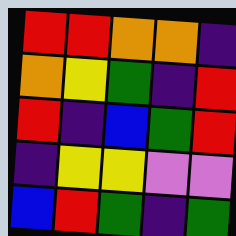[["red", "red", "orange", "orange", "indigo"], ["orange", "yellow", "green", "indigo", "red"], ["red", "indigo", "blue", "green", "red"], ["indigo", "yellow", "yellow", "violet", "violet"], ["blue", "red", "green", "indigo", "green"]]